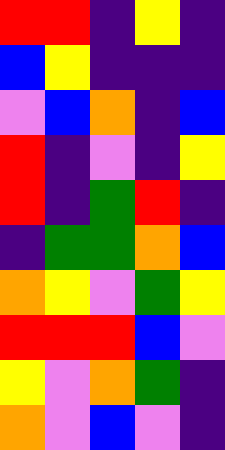[["red", "red", "indigo", "yellow", "indigo"], ["blue", "yellow", "indigo", "indigo", "indigo"], ["violet", "blue", "orange", "indigo", "blue"], ["red", "indigo", "violet", "indigo", "yellow"], ["red", "indigo", "green", "red", "indigo"], ["indigo", "green", "green", "orange", "blue"], ["orange", "yellow", "violet", "green", "yellow"], ["red", "red", "red", "blue", "violet"], ["yellow", "violet", "orange", "green", "indigo"], ["orange", "violet", "blue", "violet", "indigo"]]